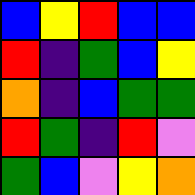[["blue", "yellow", "red", "blue", "blue"], ["red", "indigo", "green", "blue", "yellow"], ["orange", "indigo", "blue", "green", "green"], ["red", "green", "indigo", "red", "violet"], ["green", "blue", "violet", "yellow", "orange"]]